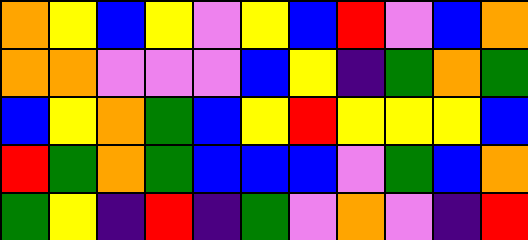[["orange", "yellow", "blue", "yellow", "violet", "yellow", "blue", "red", "violet", "blue", "orange"], ["orange", "orange", "violet", "violet", "violet", "blue", "yellow", "indigo", "green", "orange", "green"], ["blue", "yellow", "orange", "green", "blue", "yellow", "red", "yellow", "yellow", "yellow", "blue"], ["red", "green", "orange", "green", "blue", "blue", "blue", "violet", "green", "blue", "orange"], ["green", "yellow", "indigo", "red", "indigo", "green", "violet", "orange", "violet", "indigo", "red"]]